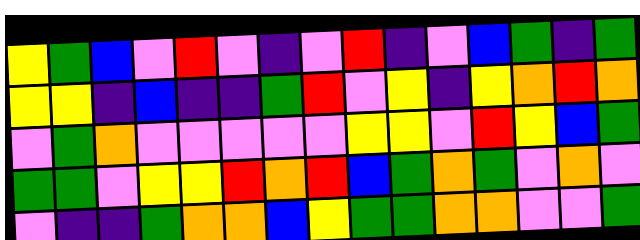[["yellow", "green", "blue", "violet", "red", "violet", "indigo", "violet", "red", "indigo", "violet", "blue", "green", "indigo", "green"], ["yellow", "yellow", "indigo", "blue", "indigo", "indigo", "green", "red", "violet", "yellow", "indigo", "yellow", "orange", "red", "orange"], ["violet", "green", "orange", "violet", "violet", "violet", "violet", "violet", "yellow", "yellow", "violet", "red", "yellow", "blue", "green"], ["green", "green", "violet", "yellow", "yellow", "red", "orange", "red", "blue", "green", "orange", "green", "violet", "orange", "violet"], ["violet", "indigo", "indigo", "green", "orange", "orange", "blue", "yellow", "green", "green", "orange", "orange", "violet", "violet", "green"]]